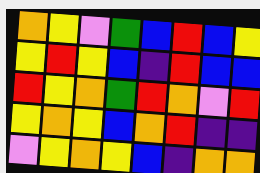[["orange", "yellow", "violet", "green", "blue", "red", "blue", "yellow"], ["yellow", "red", "yellow", "blue", "indigo", "red", "blue", "blue"], ["red", "yellow", "orange", "green", "red", "orange", "violet", "red"], ["yellow", "orange", "yellow", "blue", "orange", "red", "indigo", "indigo"], ["violet", "yellow", "orange", "yellow", "blue", "indigo", "orange", "orange"]]